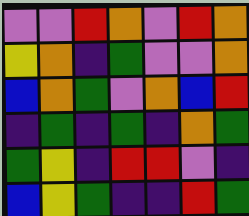[["violet", "violet", "red", "orange", "violet", "red", "orange"], ["yellow", "orange", "indigo", "green", "violet", "violet", "orange"], ["blue", "orange", "green", "violet", "orange", "blue", "red"], ["indigo", "green", "indigo", "green", "indigo", "orange", "green"], ["green", "yellow", "indigo", "red", "red", "violet", "indigo"], ["blue", "yellow", "green", "indigo", "indigo", "red", "green"]]